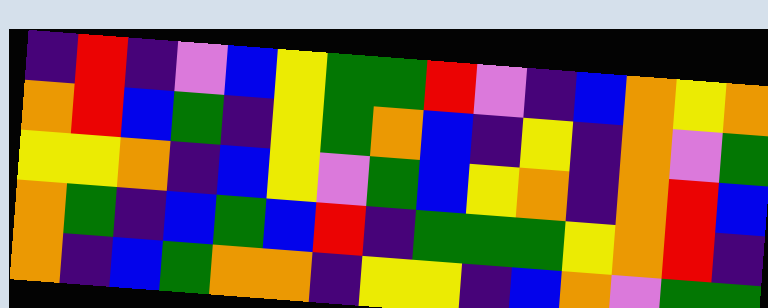[["indigo", "red", "indigo", "violet", "blue", "yellow", "green", "green", "red", "violet", "indigo", "blue", "orange", "yellow", "orange"], ["orange", "red", "blue", "green", "indigo", "yellow", "green", "orange", "blue", "indigo", "yellow", "indigo", "orange", "violet", "green"], ["yellow", "yellow", "orange", "indigo", "blue", "yellow", "violet", "green", "blue", "yellow", "orange", "indigo", "orange", "red", "blue"], ["orange", "green", "indigo", "blue", "green", "blue", "red", "indigo", "green", "green", "green", "yellow", "orange", "red", "indigo"], ["orange", "indigo", "blue", "green", "orange", "orange", "indigo", "yellow", "yellow", "indigo", "blue", "orange", "violet", "green", "green"]]